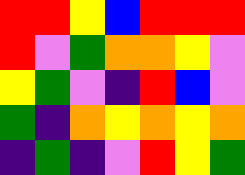[["red", "red", "yellow", "blue", "red", "red", "red"], ["red", "violet", "green", "orange", "orange", "yellow", "violet"], ["yellow", "green", "violet", "indigo", "red", "blue", "violet"], ["green", "indigo", "orange", "yellow", "orange", "yellow", "orange"], ["indigo", "green", "indigo", "violet", "red", "yellow", "green"]]